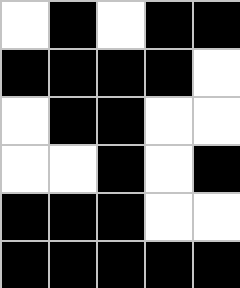[["white", "black", "white", "black", "black"], ["black", "black", "black", "black", "white"], ["white", "black", "black", "white", "white"], ["white", "white", "black", "white", "black"], ["black", "black", "black", "white", "white"], ["black", "black", "black", "black", "black"]]